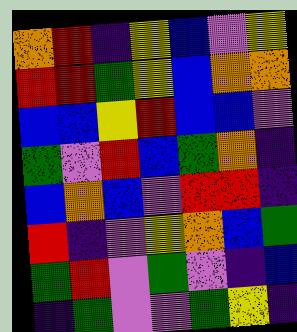[["orange", "red", "indigo", "yellow", "blue", "violet", "yellow"], ["red", "red", "green", "yellow", "blue", "orange", "orange"], ["blue", "blue", "yellow", "red", "blue", "blue", "violet"], ["green", "violet", "red", "blue", "green", "orange", "indigo"], ["blue", "orange", "blue", "violet", "red", "red", "indigo"], ["red", "indigo", "violet", "yellow", "orange", "blue", "green"], ["green", "red", "violet", "green", "violet", "indigo", "blue"], ["indigo", "green", "violet", "violet", "green", "yellow", "indigo"]]